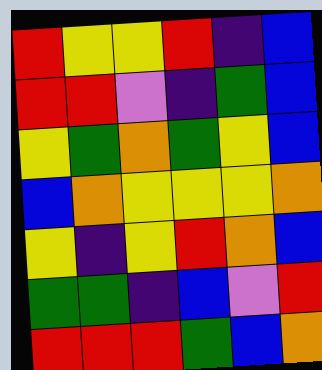[["red", "yellow", "yellow", "red", "indigo", "blue"], ["red", "red", "violet", "indigo", "green", "blue"], ["yellow", "green", "orange", "green", "yellow", "blue"], ["blue", "orange", "yellow", "yellow", "yellow", "orange"], ["yellow", "indigo", "yellow", "red", "orange", "blue"], ["green", "green", "indigo", "blue", "violet", "red"], ["red", "red", "red", "green", "blue", "orange"]]